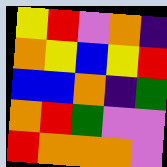[["yellow", "red", "violet", "orange", "indigo"], ["orange", "yellow", "blue", "yellow", "red"], ["blue", "blue", "orange", "indigo", "green"], ["orange", "red", "green", "violet", "violet"], ["red", "orange", "orange", "orange", "violet"]]